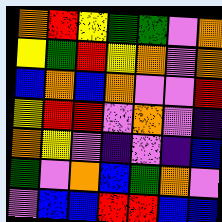[["orange", "red", "yellow", "green", "green", "violet", "orange"], ["yellow", "green", "red", "yellow", "orange", "violet", "orange"], ["blue", "orange", "blue", "orange", "violet", "violet", "red"], ["yellow", "red", "red", "violet", "orange", "violet", "indigo"], ["orange", "yellow", "violet", "indigo", "violet", "indigo", "blue"], ["green", "violet", "orange", "blue", "green", "orange", "violet"], ["violet", "blue", "blue", "red", "red", "blue", "blue"]]